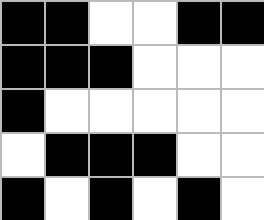[["black", "black", "white", "white", "black", "black"], ["black", "black", "black", "white", "white", "white"], ["black", "white", "white", "white", "white", "white"], ["white", "black", "black", "black", "white", "white"], ["black", "white", "black", "white", "black", "white"]]